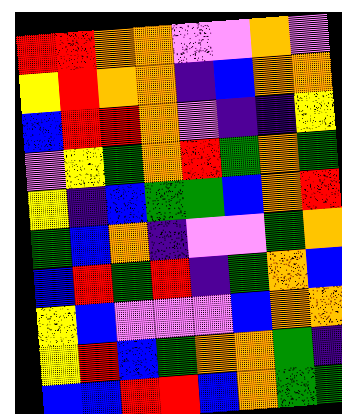[["red", "red", "orange", "orange", "violet", "violet", "orange", "violet"], ["yellow", "red", "orange", "orange", "indigo", "blue", "orange", "orange"], ["blue", "red", "red", "orange", "violet", "indigo", "indigo", "yellow"], ["violet", "yellow", "green", "orange", "red", "green", "orange", "green"], ["yellow", "indigo", "blue", "green", "green", "blue", "orange", "red"], ["green", "blue", "orange", "indigo", "violet", "violet", "green", "orange"], ["blue", "red", "green", "red", "indigo", "green", "orange", "blue"], ["yellow", "blue", "violet", "violet", "violet", "blue", "orange", "orange"], ["yellow", "red", "blue", "green", "orange", "orange", "green", "indigo"], ["blue", "blue", "red", "red", "blue", "orange", "green", "green"]]